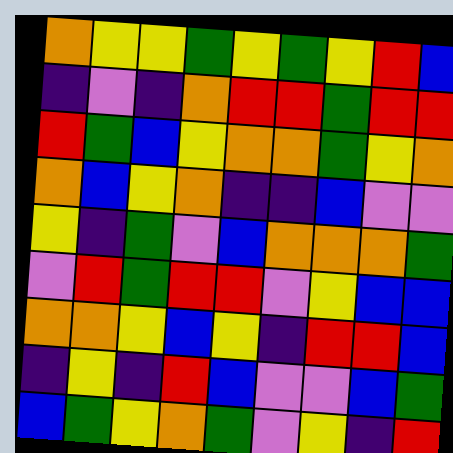[["orange", "yellow", "yellow", "green", "yellow", "green", "yellow", "red", "blue"], ["indigo", "violet", "indigo", "orange", "red", "red", "green", "red", "red"], ["red", "green", "blue", "yellow", "orange", "orange", "green", "yellow", "orange"], ["orange", "blue", "yellow", "orange", "indigo", "indigo", "blue", "violet", "violet"], ["yellow", "indigo", "green", "violet", "blue", "orange", "orange", "orange", "green"], ["violet", "red", "green", "red", "red", "violet", "yellow", "blue", "blue"], ["orange", "orange", "yellow", "blue", "yellow", "indigo", "red", "red", "blue"], ["indigo", "yellow", "indigo", "red", "blue", "violet", "violet", "blue", "green"], ["blue", "green", "yellow", "orange", "green", "violet", "yellow", "indigo", "red"]]